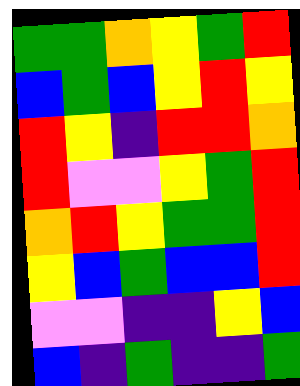[["green", "green", "orange", "yellow", "green", "red"], ["blue", "green", "blue", "yellow", "red", "yellow"], ["red", "yellow", "indigo", "red", "red", "orange"], ["red", "violet", "violet", "yellow", "green", "red"], ["orange", "red", "yellow", "green", "green", "red"], ["yellow", "blue", "green", "blue", "blue", "red"], ["violet", "violet", "indigo", "indigo", "yellow", "blue"], ["blue", "indigo", "green", "indigo", "indigo", "green"]]